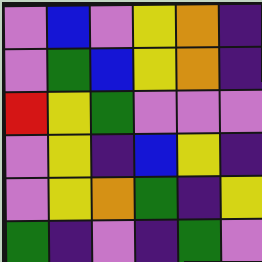[["violet", "blue", "violet", "yellow", "orange", "indigo"], ["violet", "green", "blue", "yellow", "orange", "indigo"], ["red", "yellow", "green", "violet", "violet", "violet"], ["violet", "yellow", "indigo", "blue", "yellow", "indigo"], ["violet", "yellow", "orange", "green", "indigo", "yellow"], ["green", "indigo", "violet", "indigo", "green", "violet"]]